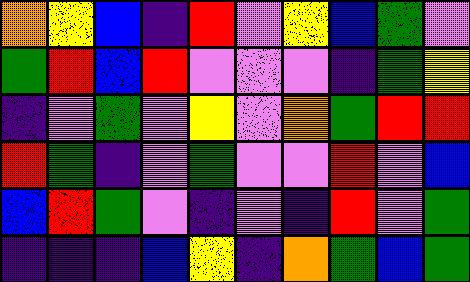[["orange", "yellow", "blue", "indigo", "red", "violet", "yellow", "blue", "green", "violet"], ["green", "red", "blue", "red", "violet", "violet", "violet", "indigo", "green", "yellow"], ["indigo", "violet", "green", "violet", "yellow", "violet", "orange", "green", "red", "red"], ["red", "green", "indigo", "violet", "green", "violet", "violet", "red", "violet", "blue"], ["blue", "red", "green", "violet", "indigo", "violet", "indigo", "red", "violet", "green"], ["indigo", "indigo", "indigo", "blue", "yellow", "indigo", "orange", "green", "blue", "green"]]